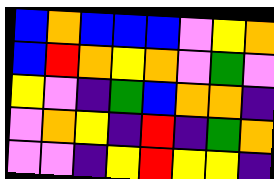[["blue", "orange", "blue", "blue", "blue", "violet", "yellow", "orange"], ["blue", "red", "orange", "yellow", "orange", "violet", "green", "violet"], ["yellow", "violet", "indigo", "green", "blue", "orange", "orange", "indigo"], ["violet", "orange", "yellow", "indigo", "red", "indigo", "green", "orange"], ["violet", "violet", "indigo", "yellow", "red", "yellow", "yellow", "indigo"]]